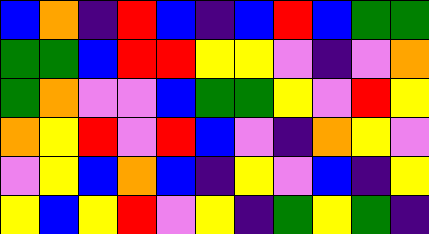[["blue", "orange", "indigo", "red", "blue", "indigo", "blue", "red", "blue", "green", "green"], ["green", "green", "blue", "red", "red", "yellow", "yellow", "violet", "indigo", "violet", "orange"], ["green", "orange", "violet", "violet", "blue", "green", "green", "yellow", "violet", "red", "yellow"], ["orange", "yellow", "red", "violet", "red", "blue", "violet", "indigo", "orange", "yellow", "violet"], ["violet", "yellow", "blue", "orange", "blue", "indigo", "yellow", "violet", "blue", "indigo", "yellow"], ["yellow", "blue", "yellow", "red", "violet", "yellow", "indigo", "green", "yellow", "green", "indigo"]]